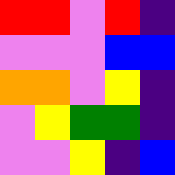[["red", "red", "violet", "red", "indigo"], ["violet", "violet", "violet", "blue", "blue"], ["orange", "orange", "violet", "yellow", "indigo"], ["violet", "yellow", "green", "green", "indigo"], ["violet", "violet", "yellow", "indigo", "blue"]]